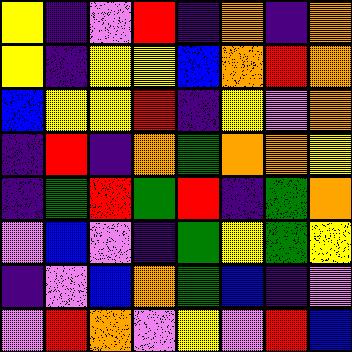[["yellow", "indigo", "violet", "red", "indigo", "orange", "indigo", "orange"], ["yellow", "indigo", "yellow", "yellow", "blue", "orange", "red", "orange"], ["blue", "yellow", "yellow", "red", "indigo", "yellow", "violet", "orange"], ["indigo", "red", "indigo", "orange", "green", "orange", "orange", "yellow"], ["indigo", "green", "red", "green", "red", "indigo", "green", "orange"], ["violet", "blue", "violet", "indigo", "green", "yellow", "green", "yellow"], ["indigo", "violet", "blue", "orange", "green", "blue", "indigo", "violet"], ["violet", "red", "orange", "violet", "yellow", "violet", "red", "blue"]]